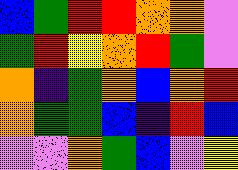[["blue", "green", "red", "red", "orange", "orange", "violet"], ["green", "red", "yellow", "orange", "red", "green", "violet"], ["orange", "indigo", "green", "orange", "blue", "orange", "red"], ["orange", "green", "green", "blue", "indigo", "red", "blue"], ["violet", "violet", "orange", "green", "blue", "violet", "yellow"]]